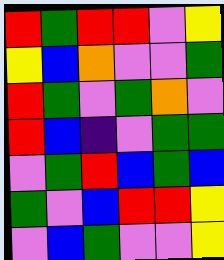[["red", "green", "red", "red", "violet", "yellow"], ["yellow", "blue", "orange", "violet", "violet", "green"], ["red", "green", "violet", "green", "orange", "violet"], ["red", "blue", "indigo", "violet", "green", "green"], ["violet", "green", "red", "blue", "green", "blue"], ["green", "violet", "blue", "red", "red", "yellow"], ["violet", "blue", "green", "violet", "violet", "yellow"]]